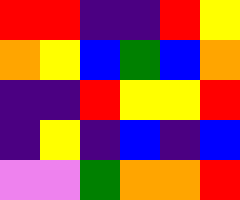[["red", "red", "indigo", "indigo", "red", "yellow"], ["orange", "yellow", "blue", "green", "blue", "orange"], ["indigo", "indigo", "red", "yellow", "yellow", "red"], ["indigo", "yellow", "indigo", "blue", "indigo", "blue"], ["violet", "violet", "green", "orange", "orange", "red"]]